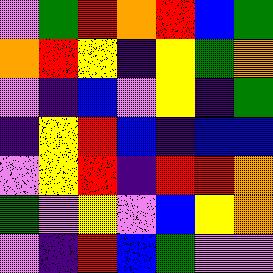[["violet", "green", "red", "orange", "red", "blue", "green"], ["orange", "red", "yellow", "indigo", "yellow", "green", "orange"], ["violet", "indigo", "blue", "violet", "yellow", "indigo", "green"], ["indigo", "yellow", "red", "blue", "indigo", "blue", "blue"], ["violet", "yellow", "red", "indigo", "red", "red", "orange"], ["green", "violet", "yellow", "violet", "blue", "yellow", "orange"], ["violet", "indigo", "red", "blue", "green", "violet", "violet"]]